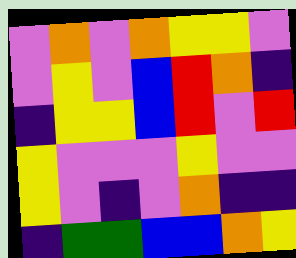[["violet", "orange", "violet", "orange", "yellow", "yellow", "violet"], ["violet", "yellow", "violet", "blue", "red", "orange", "indigo"], ["indigo", "yellow", "yellow", "blue", "red", "violet", "red"], ["yellow", "violet", "violet", "violet", "yellow", "violet", "violet"], ["yellow", "violet", "indigo", "violet", "orange", "indigo", "indigo"], ["indigo", "green", "green", "blue", "blue", "orange", "yellow"]]